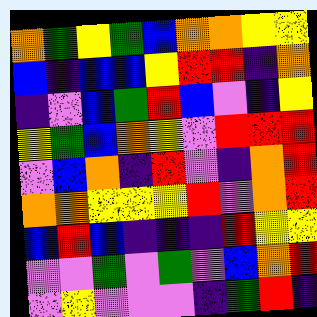[["orange", "green", "yellow", "green", "blue", "orange", "orange", "yellow", "yellow"], ["blue", "indigo", "blue", "blue", "yellow", "red", "red", "indigo", "orange"], ["indigo", "violet", "blue", "green", "red", "blue", "violet", "indigo", "yellow"], ["yellow", "green", "blue", "orange", "yellow", "violet", "red", "red", "red"], ["violet", "blue", "orange", "indigo", "red", "violet", "indigo", "orange", "red"], ["orange", "orange", "yellow", "yellow", "yellow", "red", "violet", "orange", "red"], ["blue", "red", "blue", "indigo", "indigo", "indigo", "red", "yellow", "yellow"], ["violet", "violet", "green", "violet", "green", "violet", "blue", "orange", "red"], ["violet", "yellow", "violet", "violet", "violet", "indigo", "green", "red", "indigo"]]